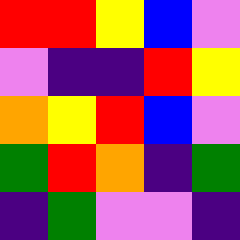[["red", "red", "yellow", "blue", "violet"], ["violet", "indigo", "indigo", "red", "yellow"], ["orange", "yellow", "red", "blue", "violet"], ["green", "red", "orange", "indigo", "green"], ["indigo", "green", "violet", "violet", "indigo"]]